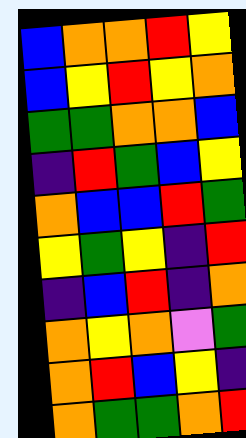[["blue", "orange", "orange", "red", "yellow"], ["blue", "yellow", "red", "yellow", "orange"], ["green", "green", "orange", "orange", "blue"], ["indigo", "red", "green", "blue", "yellow"], ["orange", "blue", "blue", "red", "green"], ["yellow", "green", "yellow", "indigo", "red"], ["indigo", "blue", "red", "indigo", "orange"], ["orange", "yellow", "orange", "violet", "green"], ["orange", "red", "blue", "yellow", "indigo"], ["orange", "green", "green", "orange", "red"]]